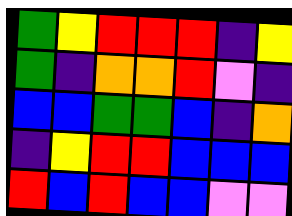[["green", "yellow", "red", "red", "red", "indigo", "yellow"], ["green", "indigo", "orange", "orange", "red", "violet", "indigo"], ["blue", "blue", "green", "green", "blue", "indigo", "orange"], ["indigo", "yellow", "red", "red", "blue", "blue", "blue"], ["red", "blue", "red", "blue", "blue", "violet", "violet"]]